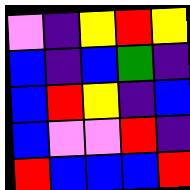[["violet", "indigo", "yellow", "red", "yellow"], ["blue", "indigo", "blue", "green", "indigo"], ["blue", "red", "yellow", "indigo", "blue"], ["blue", "violet", "violet", "red", "indigo"], ["red", "blue", "blue", "blue", "red"]]